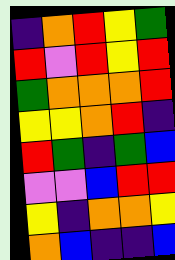[["indigo", "orange", "red", "yellow", "green"], ["red", "violet", "red", "yellow", "red"], ["green", "orange", "orange", "orange", "red"], ["yellow", "yellow", "orange", "red", "indigo"], ["red", "green", "indigo", "green", "blue"], ["violet", "violet", "blue", "red", "red"], ["yellow", "indigo", "orange", "orange", "yellow"], ["orange", "blue", "indigo", "indigo", "blue"]]